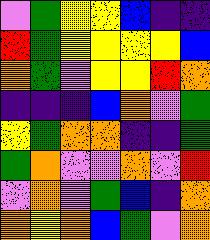[["violet", "green", "yellow", "yellow", "blue", "indigo", "indigo"], ["red", "green", "yellow", "yellow", "yellow", "yellow", "blue"], ["orange", "green", "violet", "yellow", "yellow", "red", "orange"], ["indigo", "indigo", "indigo", "blue", "orange", "violet", "green"], ["yellow", "green", "orange", "orange", "indigo", "indigo", "green"], ["green", "orange", "violet", "violet", "orange", "violet", "red"], ["violet", "orange", "violet", "green", "blue", "indigo", "orange"], ["orange", "yellow", "orange", "blue", "green", "violet", "orange"]]